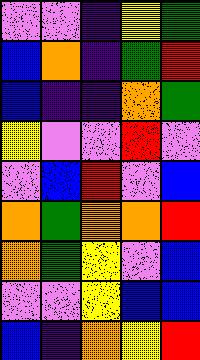[["violet", "violet", "indigo", "yellow", "green"], ["blue", "orange", "indigo", "green", "red"], ["blue", "indigo", "indigo", "orange", "green"], ["yellow", "violet", "violet", "red", "violet"], ["violet", "blue", "red", "violet", "blue"], ["orange", "green", "orange", "orange", "red"], ["orange", "green", "yellow", "violet", "blue"], ["violet", "violet", "yellow", "blue", "blue"], ["blue", "indigo", "orange", "yellow", "red"]]